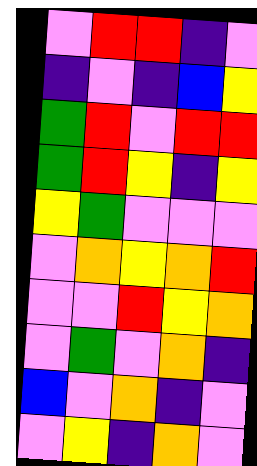[["violet", "red", "red", "indigo", "violet"], ["indigo", "violet", "indigo", "blue", "yellow"], ["green", "red", "violet", "red", "red"], ["green", "red", "yellow", "indigo", "yellow"], ["yellow", "green", "violet", "violet", "violet"], ["violet", "orange", "yellow", "orange", "red"], ["violet", "violet", "red", "yellow", "orange"], ["violet", "green", "violet", "orange", "indigo"], ["blue", "violet", "orange", "indigo", "violet"], ["violet", "yellow", "indigo", "orange", "violet"]]